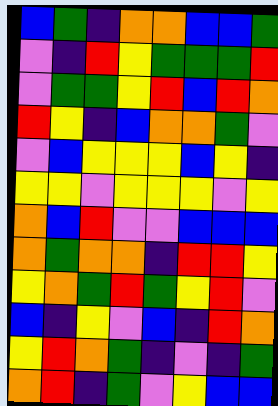[["blue", "green", "indigo", "orange", "orange", "blue", "blue", "green"], ["violet", "indigo", "red", "yellow", "green", "green", "green", "red"], ["violet", "green", "green", "yellow", "red", "blue", "red", "orange"], ["red", "yellow", "indigo", "blue", "orange", "orange", "green", "violet"], ["violet", "blue", "yellow", "yellow", "yellow", "blue", "yellow", "indigo"], ["yellow", "yellow", "violet", "yellow", "yellow", "yellow", "violet", "yellow"], ["orange", "blue", "red", "violet", "violet", "blue", "blue", "blue"], ["orange", "green", "orange", "orange", "indigo", "red", "red", "yellow"], ["yellow", "orange", "green", "red", "green", "yellow", "red", "violet"], ["blue", "indigo", "yellow", "violet", "blue", "indigo", "red", "orange"], ["yellow", "red", "orange", "green", "indigo", "violet", "indigo", "green"], ["orange", "red", "indigo", "green", "violet", "yellow", "blue", "blue"]]